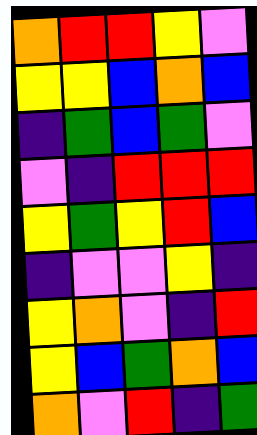[["orange", "red", "red", "yellow", "violet"], ["yellow", "yellow", "blue", "orange", "blue"], ["indigo", "green", "blue", "green", "violet"], ["violet", "indigo", "red", "red", "red"], ["yellow", "green", "yellow", "red", "blue"], ["indigo", "violet", "violet", "yellow", "indigo"], ["yellow", "orange", "violet", "indigo", "red"], ["yellow", "blue", "green", "orange", "blue"], ["orange", "violet", "red", "indigo", "green"]]